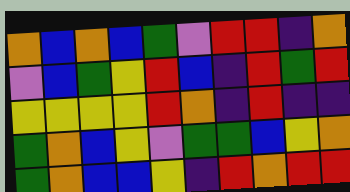[["orange", "blue", "orange", "blue", "green", "violet", "red", "red", "indigo", "orange"], ["violet", "blue", "green", "yellow", "red", "blue", "indigo", "red", "green", "red"], ["yellow", "yellow", "yellow", "yellow", "red", "orange", "indigo", "red", "indigo", "indigo"], ["green", "orange", "blue", "yellow", "violet", "green", "green", "blue", "yellow", "orange"], ["green", "orange", "blue", "blue", "yellow", "indigo", "red", "orange", "red", "red"]]